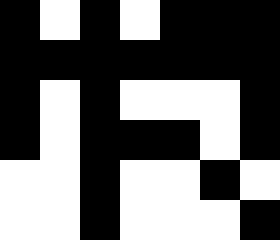[["black", "white", "black", "white", "black", "black", "black"], ["black", "black", "black", "black", "black", "black", "black"], ["black", "white", "black", "white", "white", "white", "black"], ["black", "white", "black", "black", "black", "white", "black"], ["white", "white", "black", "white", "white", "black", "white"], ["white", "white", "black", "white", "white", "white", "black"]]